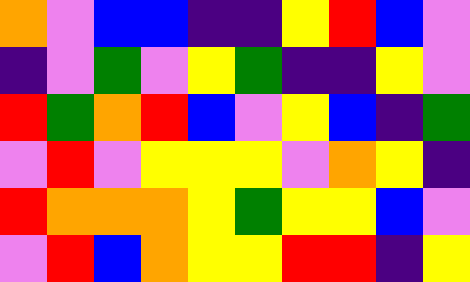[["orange", "violet", "blue", "blue", "indigo", "indigo", "yellow", "red", "blue", "violet"], ["indigo", "violet", "green", "violet", "yellow", "green", "indigo", "indigo", "yellow", "violet"], ["red", "green", "orange", "red", "blue", "violet", "yellow", "blue", "indigo", "green"], ["violet", "red", "violet", "yellow", "yellow", "yellow", "violet", "orange", "yellow", "indigo"], ["red", "orange", "orange", "orange", "yellow", "green", "yellow", "yellow", "blue", "violet"], ["violet", "red", "blue", "orange", "yellow", "yellow", "red", "red", "indigo", "yellow"]]